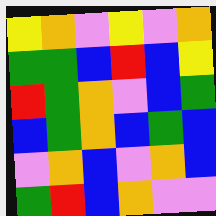[["yellow", "orange", "violet", "yellow", "violet", "orange"], ["green", "green", "blue", "red", "blue", "yellow"], ["red", "green", "orange", "violet", "blue", "green"], ["blue", "green", "orange", "blue", "green", "blue"], ["violet", "orange", "blue", "violet", "orange", "blue"], ["green", "red", "blue", "orange", "violet", "violet"]]